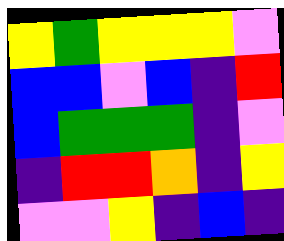[["yellow", "green", "yellow", "yellow", "yellow", "violet"], ["blue", "blue", "violet", "blue", "indigo", "red"], ["blue", "green", "green", "green", "indigo", "violet"], ["indigo", "red", "red", "orange", "indigo", "yellow"], ["violet", "violet", "yellow", "indigo", "blue", "indigo"]]